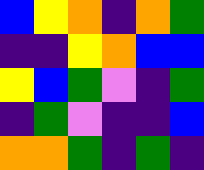[["blue", "yellow", "orange", "indigo", "orange", "green"], ["indigo", "indigo", "yellow", "orange", "blue", "blue"], ["yellow", "blue", "green", "violet", "indigo", "green"], ["indigo", "green", "violet", "indigo", "indigo", "blue"], ["orange", "orange", "green", "indigo", "green", "indigo"]]